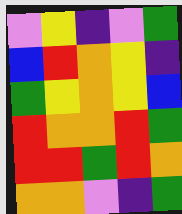[["violet", "yellow", "indigo", "violet", "green"], ["blue", "red", "orange", "yellow", "indigo"], ["green", "yellow", "orange", "yellow", "blue"], ["red", "orange", "orange", "red", "green"], ["red", "red", "green", "red", "orange"], ["orange", "orange", "violet", "indigo", "green"]]